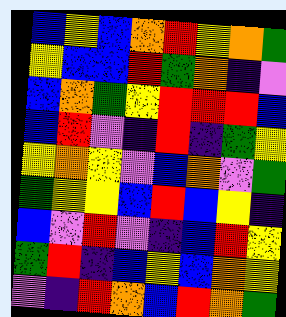[["blue", "yellow", "blue", "orange", "red", "yellow", "orange", "green"], ["yellow", "blue", "blue", "red", "green", "orange", "indigo", "violet"], ["blue", "orange", "green", "yellow", "red", "red", "red", "blue"], ["blue", "red", "violet", "indigo", "red", "indigo", "green", "yellow"], ["yellow", "orange", "yellow", "violet", "blue", "orange", "violet", "green"], ["green", "yellow", "yellow", "blue", "red", "blue", "yellow", "indigo"], ["blue", "violet", "red", "violet", "indigo", "blue", "red", "yellow"], ["green", "red", "indigo", "blue", "yellow", "blue", "orange", "yellow"], ["violet", "indigo", "red", "orange", "blue", "red", "orange", "green"]]